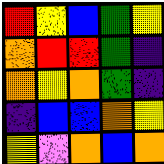[["red", "yellow", "blue", "green", "yellow"], ["orange", "red", "red", "green", "indigo"], ["orange", "yellow", "orange", "green", "indigo"], ["indigo", "blue", "blue", "orange", "yellow"], ["yellow", "violet", "orange", "blue", "orange"]]